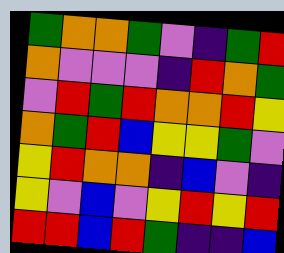[["green", "orange", "orange", "green", "violet", "indigo", "green", "red"], ["orange", "violet", "violet", "violet", "indigo", "red", "orange", "green"], ["violet", "red", "green", "red", "orange", "orange", "red", "yellow"], ["orange", "green", "red", "blue", "yellow", "yellow", "green", "violet"], ["yellow", "red", "orange", "orange", "indigo", "blue", "violet", "indigo"], ["yellow", "violet", "blue", "violet", "yellow", "red", "yellow", "red"], ["red", "red", "blue", "red", "green", "indigo", "indigo", "blue"]]